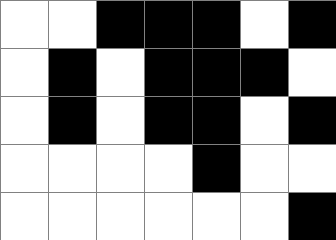[["white", "white", "black", "black", "black", "white", "black"], ["white", "black", "white", "black", "black", "black", "white"], ["white", "black", "white", "black", "black", "white", "black"], ["white", "white", "white", "white", "black", "white", "white"], ["white", "white", "white", "white", "white", "white", "black"]]